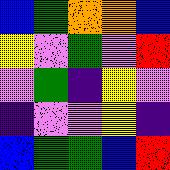[["blue", "green", "orange", "orange", "blue"], ["yellow", "violet", "green", "violet", "red"], ["violet", "green", "indigo", "yellow", "violet"], ["indigo", "violet", "violet", "yellow", "indigo"], ["blue", "green", "green", "blue", "red"]]